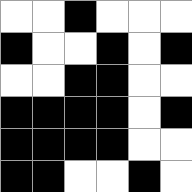[["white", "white", "black", "white", "white", "white"], ["black", "white", "white", "black", "white", "black"], ["white", "white", "black", "black", "white", "white"], ["black", "black", "black", "black", "white", "black"], ["black", "black", "black", "black", "white", "white"], ["black", "black", "white", "white", "black", "white"]]